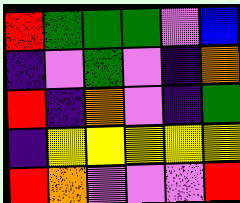[["red", "green", "green", "green", "violet", "blue"], ["indigo", "violet", "green", "violet", "indigo", "orange"], ["red", "indigo", "orange", "violet", "indigo", "green"], ["indigo", "yellow", "yellow", "yellow", "yellow", "yellow"], ["red", "orange", "violet", "violet", "violet", "red"]]